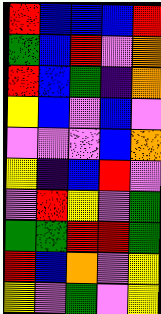[["red", "blue", "blue", "blue", "red"], ["green", "blue", "red", "violet", "orange"], ["red", "blue", "green", "indigo", "orange"], ["yellow", "blue", "violet", "blue", "violet"], ["violet", "violet", "violet", "blue", "orange"], ["yellow", "indigo", "blue", "red", "violet"], ["violet", "red", "yellow", "violet", "green"], ["green", "green", "red", "red", "green"], ["red", "blue", "orange", "violet", "yellow"], ["yellow", "violet", "green", "violet", "yellow"]]